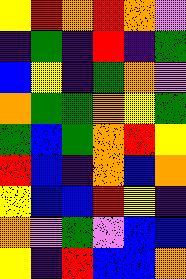[["yellow", "red", "orange", "red", "orange", "violet"], ["indigo", "green", "indigo", "red", "indigo", "green"], ["blue", "yellow", "indigo", "green", "orange", "violet"], ["orange", "green", "green", "orange", "yellow", "green"], ["green", "blue", "green", "orange", "red", "yellow"], ["red", "blue", "indigo", "orange", "blue", "orange"], ["yellow", "blue", "blue", "red", "yellow", "indigo"], ["orange", "violet", "green", "violet", "blue", "blue"], ["yellow", "indigo", "red", "blue", "blue", "orange"]]